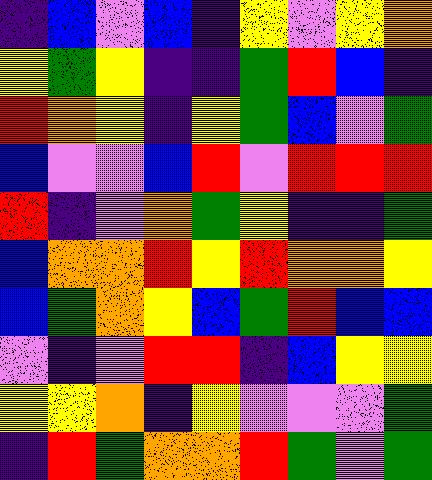[["indigo", "blue", "violet", "blue", "indigo", "yellow", "violet", "yellow", "orange"], ["yellow", "green", "yellow", "indigo", "indigo", "green", "red", "blue", "indigo"], ["red", "orange", "yellow", "indigo", "yellow", "green", "blue", "violet", "green"], ["blue", "violet", "violet", "blue", "red", "violet", "red", "red", "red"], ["red", "indigo", "violet", "orange", "green", "yellow", "indigo", "indigo", "green"], ["blue", "orange", "orange", "red", "yellow", "red", "orange", "orange", "yellow"], ["blue", "green", "orange", "yellow", "blue", "green", "red", "blue", "blue"], ["violet", "indigo", "violet", "red", "red", "indigo", "blue", "yellow", "yellow"], ["yellow", "yellow", "orange", "indigo", "yellow", "violet", "violet", "violet", "green"], ["indigo", "red", "green", "orange", "orange", "red", "green", "violet", "green"]]